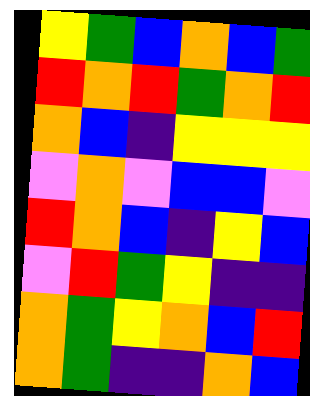[["yellow", "green", "blue", "orange", "blue", "green"], ["red", "orange", "red", "green", "orange", "red"], ["orange", "blue", "indigo", "yellow", "yellow", "yellow"], ["violet", "orange", "violet", "blue", "blue", "violet"], ["red", "orange", "blue", "indigo", "yellow", "blue"], ["violet", "red", "green", "yellow", "indigo", "indigo"], ["orange", "green", "yellow", "orange", "blue", "red"], ["orange", "green", "indigo", "indigo", "orange", "blue"]]